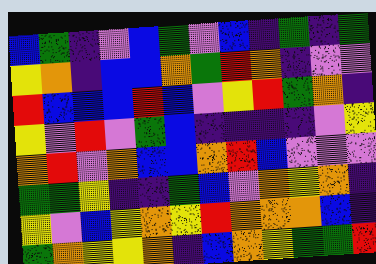[["blue", "green", "indigo", "violet", "blue", "green", "violet", "blue", "indigo", "green", "indigo", "green"], ["yellow", "orange", "indigo", "blue", "blue", "orange", "green", "red", "orange", "indigo", "violet", "violet"], ["red", "blue", "blue", "blue", "red", "blue", "violet", "yellow", "red", "green", "orange", "indigo"], ["yellow", "violet", "red", "violet", "green", "blue", "indigo", "indigo", "indigo", "indigo", "violet", "yellow"], ["orange", "red", "violet", "orange", "blue", "blue", "orange", "red", "blue", "violet", "violet", "violet"], ["green", "green", "yellow", "indigo", "indigo", "green", "blue", "violet", "orange", "yellow", "orange", "indigo"], ["yellow", "violet", "blue", "yellow", "orange", "yellow", "red", "orange", "orange", "orange", "blue", "indigo"], ["green", "orange", "yellow", "yellow", "orange", "indigo", "blue", "orange", "yellow", "green", "green", "red"]]